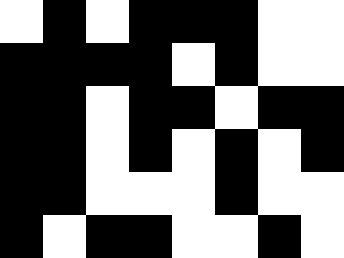[["white", "black", "white", "black", "black", "black", "white", "white"], ["black", "black", "black", "black", "white", "black", "white", "white"], ["black", "black", "white", "black", "black", "white", "black", "black"], ["black", "black", "white", "black", "white", "black", "white", "black"], ["black", "black", "white", "white", "white", "black", "white", "white"], ["black", "white", "black", "black", "white", "white", "black", "white"]]